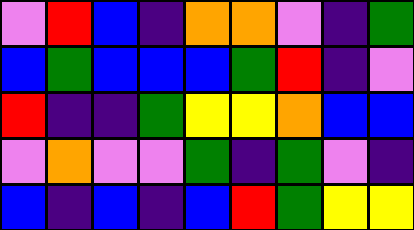[["violet", "red", "blue", "indigo", "orange", "orange", "violet", "indigo", "green"], ["blue", "green", "blue", "blue", "blue", "green", "red", "indigo", "violet"], ["red", "indigo", "indigo", "green", "yellow", "yellow", "orange", "blue", "blue"], ["violet", "orange", "violet", "violet", "green", "indigo", "green", "violet", "indigo"], ["blue", "indigo", "blue", "indigo", "blue", "red", "green", "yellow", "yellow"]]